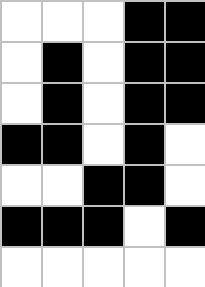[["white", "white", "white", "black", "black"], ["white", "black", "white", "black", "black"], ["white", "black", "white", "black", "black"], ["black", "black", "white", "black", "white"], ["white", "white", "black", "black", "white"], ["black", "black", "black", "white", "black"], ["white", "white", "white", "white", "white"]]